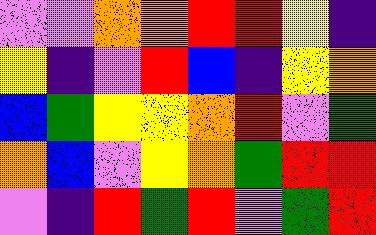[["violet", "violet", "orange", "orange", "red", "red", "yellow", "indigo"], ["yellow", "indigo", "violet", "red", "blue", "indigo", "yellow", "orange"], ["blue", "green", "yellow", "yellow", "orange", "red", "violet", "green"], ["orange", "blue", "violet", "yellow", "orange", "green", "red", "red"], ["violet", "indigo", "red", "green", "red", "violet", "green", "red"]]